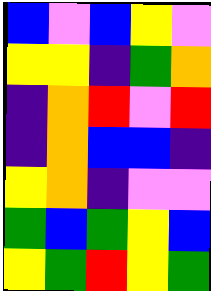[["blue", "violet", "blue", "yellow", "violet"], ["yellow", "yellow", "indigo", "green", "orange"], ["indigo", "orange", "red", "violet", "red"], ["indigo", "orange", "blue", "blue", "indigo"], ["yellow", "orange", "indigo", "violet", "violet"], ["green", "blue", "green", "yellow", "blue"], ["yellow", "green", "red", "yellow", "green"]]